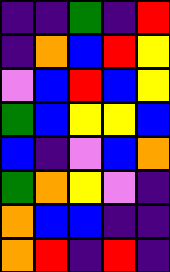[["indigo", "indigo", "green", "indigo", "red"], ["indigo", "orange", "blue", "red", "yellow"], ["violet", "blue", "red", "blue", "yellow"], ["green", "blue", "yellow", "yellow", "blue"], ["blue", "indigo", "violet", "blue", "orange"], ["green", "orange", "yellow", "violet", "indigo"], ["orange", "blue", "blue", "indigo", "indigo"], ["orange", "red", "indigo", "red", "indigo"]]